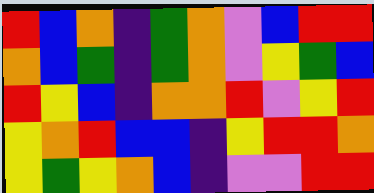[["red", "blue", "orange", "indigo", "green", "orange", "violet", "blue", "red", "red"], ["orange", "blue", "green", "indigo", "green", "orange", "violet", "yellow", "green", "blue"], ["red", "yellow", "blue", "indigo", "orange", "orange", "red", "violet", "yellow", "red"], ["yellow", "orange", "red", "blue", "blue", "indigo", "yellow", "red", "red", "orange"], ["yellow", "green", "yellow", "orange", "blue", "indigo", "violet", "violet", "red", "red"]]